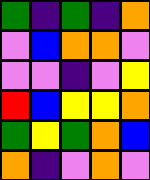[["green", "indigo", "green", "indigo", "orange"], ["violet", "blue", "orange", "orange", "violet"], ["violet", "violet", "indigo", "violet", "yellow"], ["red", "blue", "yellow", "yellow", "orange"], ["green", "yellow", "green", "orange", "blue"], ["orange", "indigo", "violet", "orange", "violet"]]